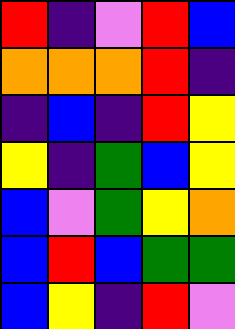[["red", "indigo", "violet", "red", "blue"], ["orange", "orange", "orange", "red", "indigo"], ["indigo", "blue", "indigo", "red", "yellow"], ["yellow", "indigo", "green", "blue", "yellow"], ["blue", "violet", "green", "yellow", "orange"], ["blue", "red", "blue", "green", "green"], ["blue", "yellow", "indigo", "red", "violet"]]